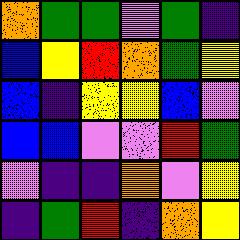[["orange", "green", "green", "violet", "green", "indigo"], ["blue", "yellow", "red", "orange", "green", "yellow"], ["blue", "indigo", "yellow", "yellow", "blue", "violet"], ["blue", "blue", "violet", "violet", "red", "green"], ["violet", "indigo", "indigo", "orange", "violet", "yellow"], ["indigo", "green", "red", "indigo", "orange", "yellow"]]